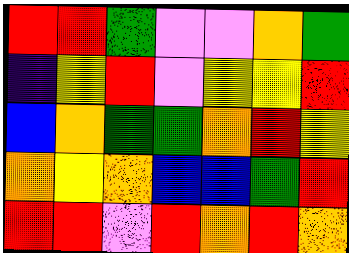[["red", "red", "green", "violet", "violet", "orange", "green"], ["indigo", "yellow", "red", "violet", "yellow", "yellow", "red"], ["blue", "orange", "green", "green", "orange", "red", "yellow"], ["orange", "yellow", "orange", "blue", "blue", "green", "red"], ["red", "red", "violet", "red", "orange", "red", "orange"]]